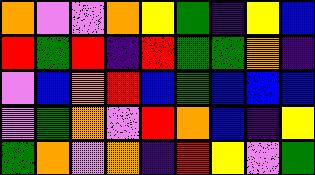[["orange", "violet", "violet", "orange", "yellow", "green", "indigo", "yellow", "blue"], ["red", "green", "red", "indigo", "red", "green", "green", "orange", "indigo"], ["violet", "blue", "orange", "red", "blue", "green", "blue", "blue", "blue"], ["violet", "green", "orange", "violet", "red", "orange", "blue", "indigo", "yellow"], ["green", "orange", "violet", "orange", "indigo", "red", "yellow", "violet", "green"]]